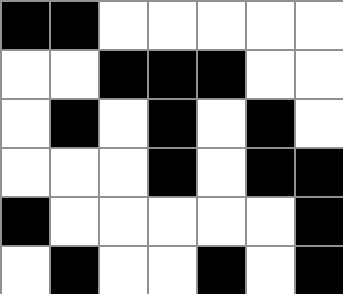[["black", "black", "white", "white", "white", "white", "white"], ["white", "white", "black", "black", "black", "white", "white"], ["white", "black", "white", "black", "white", "black", "white"], ["white", "white", "white", "black", "white", "black", "black"], ["black", "white", "white", "white", "white", "white", "black"], ["white", "black", "white", "white", "black", "white", "black"]]